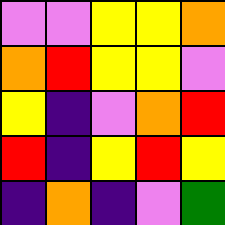[["violet", "violet", "yellow", "yellow", "orange"], ["orange", "red", "yellow", "yellow", "violet"], ["yellow", "indigo", "violet", "orange", "red"], ["red", "indigo", "yellow", "red", "yellow"], ["indigo", "orange", "indigo", "violet", "green"]]